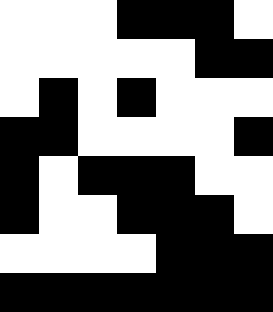[["white", "white", "white", "black", "black", "black", "white"], ["white", "white", "white", "white", "white", "black", "black"], ["white", "black", "white", "black", "white", "white", "white"], ["black", "black", "white", "white", "white", "white", "black"], ["black", "white", "black", "black", "black", "white", "white"], ["black", "white", "white", "black", "black", "black", "white"], ["white", "white", "white", "white", "black", "black", "black"], ["black", "black", "black", "black", "black", "black", "black"]]